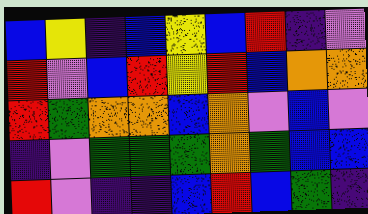[["blue", "yellow", "indigo", "blue", "yellow", "blue", "red", "indigo", "violet"], ["red", "violet", "blue", "red", "yellow", "red", "blue", "orange", "orange"], ["red", "green", "orange", "orange", "blue", "orange", "violet", "blue", "violet"], ["indigo", "violet", "green", "green", "green", "orange", "green", "blue", "blue"], ["red", "violet", "indigo", "indigo", "blue", "red", "blue", "green", "indigo"]]